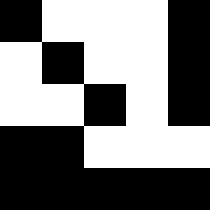[["black", "white", "white", "white", "black"], ["white", "black", "white", "white", "black"], ["white", "white", "black", "white", "black"], ["black", "black", "white", "white", "white"], ["black", "black", "black", "black", "black"]]